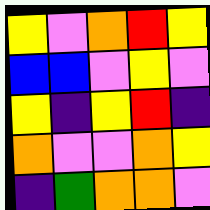[["yellow", "violet", "orange", "red", "yellow"], ["blue", "blue", "violet", "yellow", "violet"], ["yellow", "indigo", "yellow", "red", "indigo"], ["orange", "violet", "violet", "orange", "yellow"], ["indigo", "green", "orange", "orange", "violet"]]